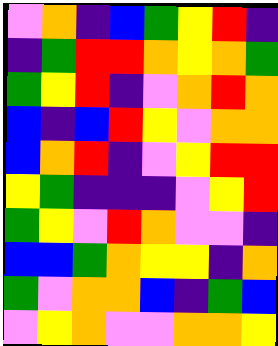[["violet", "orange", "indigo", "blue", "green", "yellow", "red", "indigo"], ["indigo", "green", "red", "red", "orange", "yellow", "orange", "green"], ["green", "yellow", "red", "indigo", "violet", "orange", "red", "orange"], ["blue", "indigo", "blue", "red", "yellow", "violet", "orange", "orange"], ["blue", "orange", "red", "indigo", "violet", "yellow", "red", "red"], ["yellow", "green", "indigo", "indigo", "indigo", "violet", "yellow", "red"], ["green", "yellow", "violet", "red", "orange", "violet", "violet", "indigo"], ["blue", "blue", "green", "orange", "yellow", "yellow", "indigo", "orange"], ["green", "violet", "orange", "orange", "blue", "indigo", "green", "blue"], ["violet", "yellow", "orange", "violet", "violet", "orange", "orange", "yellow"]]